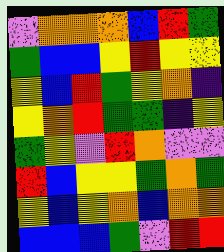[["violet", "orange", "orange", "orange", "blue", "red", "green"], ["green", "blue", "blue", "yellow", "red", "yellow", "yellow"], ["yellow", "blue", "red", "green", "yellow", "orange", "indigo"], ["yellow", "orange", "red", "green", "green", "indigo", "yellow"], ["green", "yellow", "violet", "red", "orange", "violet", "violet"], ["red", "blue", "yellow", "yellow", "green", "orange", "green"], ["yellow", "blue", "yellow", "orange", "blue", "orange", "orange"], ["blue", "blue", "blue", "green", "violet", "red", "red"]]